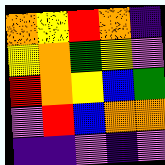[["orange", "yellow", "red", "orange", "indigo"], ["yellow", "orange", "green", "yellow", "violet"], ["red", "orange", "yellow", "blue", "green"], ["violet", "red", "blue", "orange", "orange"], ["indigo", "indigo", "violet", "indigo", "violet"]]